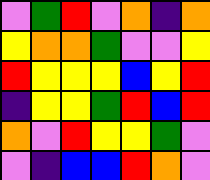[["violet", "green", "red", "violet", "orange", "indigo", "orange"], ["yellow", "orange", "orange", "green", "violet", "violet", "yellow"], ["red", "yellow", "yellow", "yellow", "blue", "yellow", "red"], ["indigo", "yellow", "yellow", "green", "red", "blue", "red"], ["orange", "violet", "red", "yellow", "yellow", "green", "violet"], ["violet", "indigo", "blue", "blue", "red", "orange", "violet"]]